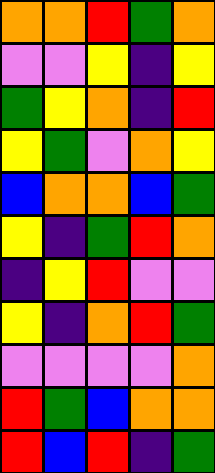[["orange", "orange", "red", "green", "orange"], ["violet", "violet", "yellow", "indigo", "yellow"], ["green", "yellow", "orange", "indigo", "red"], ["yellow", "green", "violet", "orange", "yellow"], ["blue", "orange", "orange", "blue", "green"], ["yellow", "indigo", "green", "red", "orange"], ["indigo", "yellow", "red", "violet", "violet"], ["yellow", "indigo", "orange", "red", "green"], ["violet", "violet", "violet", "violet", "orange"], ["red", "green", "blue", "orange", "orange"], ["red", "blue", "red", "indigo", "green"]]